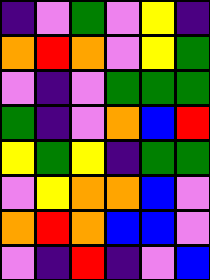[["indigo", "violet", "green", "violet", "yellow", "indigo"], ["orange", "red", "orange", "violet", "yellow", "green"], ["violet", "indigo", "violet", "green", "green", "green"], ["green", "indigo", "violet", "orange", "blue", "red"], ["yellow", "green", "yellow", "indigo", "green", "green"], ["violet", "yellow", "orange", "orange", "blue", "violet"], ["orange", "red", "orange", "blue", "blue", "violet"], ["violet", "indigo", "red", "indigo", "violet", "blue"]]